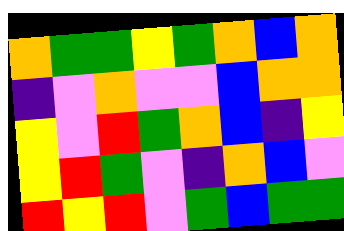[["orange", "green", "green", "yellow", "green", "orange", "blue", "orange"], ["indigo", "violet", "orange", "violet", "violet", "blue", "orange", "orange"], ["yellow", "violet", "red", "green", "orange", "blue", "indigo", "yellow"], ["yellow", "red", "green", "violet", "indigo", "orange", "blue", "violet"], ["red", "yellow", "red", "violet", "green", "blue", "green", "green"]]